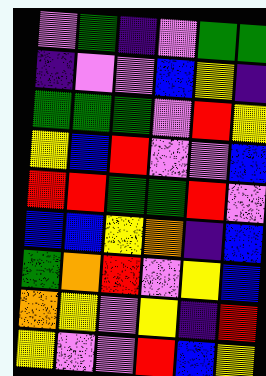[["violet", "green", "indigo", "violet", "green", "green"], ["indigo", "violet", "violet", "blue", "yellow", "indigo"], ["green", "green", "green", "violet", "red", "yellow"], ["yellow", "blue", "red", "violet", "violet", "blue"], ["red", "red", "green", "green", "red", "violet"], ["blue", "blue", "yellow", "orange", "indigo", "blue"], ["green", "orange", "red", "violet", "yellow", "blue"], ["orange", "yellow", "violet", "yellow", "indigo", "red"], ["yellow", "violet", "violet", "red", "blue", "yellow"]]